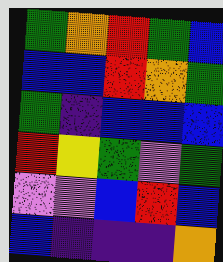[["green", "orange", "red", "green", "blue"], ["blue", "blue", "red", "orange", "green"], ["green", "indigo", "blue", "blue", "blue"], ["red", "yellow", "green", "violet", "green"], ["violet", "violet", "blue", "red", "blue"], ["blue", "indigo", "indigo", "indigo", "orange"]]